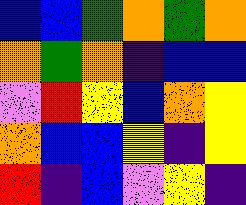[["blue", "blue", "green", "orange", "green", "orange"], ["orange", "green", "orange", "indigo", "blue", "blue"], ["violet", "red", "yellow", "blue", "orange", "yellow"], ["orange", "blue", "blue", "yellow", "indigo", "yellow"], ["red", "indigo", "blue", "violet", "yellow", "indigo"]]